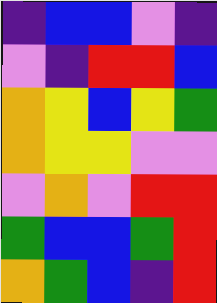[["indigo", "blue", "blue", "violet", "indigo"], ["violet", "indigo", "red", "red", "blue"], ["orange", "yellow", "blue", "yellow", "green"], ["orange", "yellow", "yellow", "violet", "violet"], ["violet", "orange", "violet", "red", "red"], ["green", "blue", "blue", "green", "red"], ["orange", "green", "blue", "indigo", "red"]]